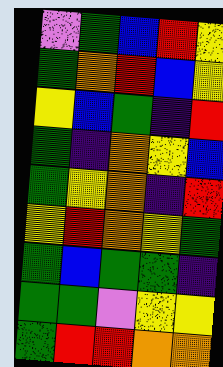[["violet", "green", "blue", "red", "yellow"], ["green", "orange", "red", "blue", "yellow"], ["yellow", "blue", "green", "indigo", "red"], ["green", "indigo", "orange", "yellow", "blue"], ["green", "yellow", "orange", "indigo", "red"], ["yellow", "red", "orange", "yellow", "green"], ["green", "blue", "green", "green", "indigo"], ["green", "green", "violet", "yellow", "yellow"], ["green", "red", "red", "orange", "orange"]]